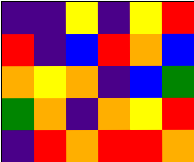[["indigo", "indigo", "yellow", "indigo", "yellow", "red"], ["red", "indigo", "blue", "red", "orange", "blue"], ["orange", "yellow", "orange", "indigo", "blue", "green"], ["green", "orange", "indigo", "orange", "yellow", "red"], ["indigo", "red", "orange", "red", "red", "orange"]]